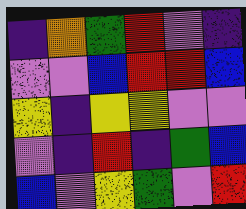[["indigo", "orange", "green", "red", "violet", "indigo"], ["violet", "violet", "blue", "red", "red", "blue"], ["yellow", "indigo", "yellow", "yellow", "violet", "violet"], ["violet", "indigo", "red", "indigo", "green", "blue"], ["blue", "violet", "yellow", "green", "violet", "red"]]